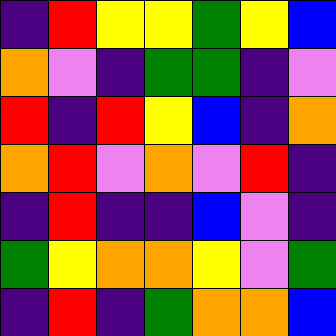[["indigo", "red", "yellow", "yellow", "green", "yellow", "blue"], ["orange", "violet", "indigo", "green", "green", "indigo", "violet"], ["red", "indigo", "red", "yellow", "blue", "indigo", "orange"], ["orange", "red", "violet", "orange", "violet", "red", "indigo"], ["indigo", "red", "indigo", "indigo", "blue", "violet", "indigo"], ["green", "yellow", "orange", "orange", "yellow", "violet", "green"], ["indigo", "red", "indigo", "green", "orange", "orange", "blue"]]